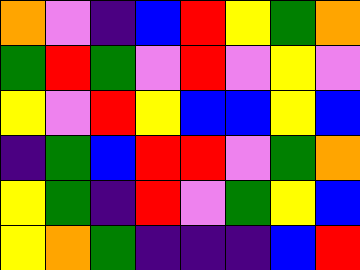[["orange", "violet", "indigo", "blue", "red", "yellow", "green", "orange"], ["green", "red", "green", "violet", "red", "violet", "yellow", "violet"], ["yellow", "violet", "red", "yellow", "blue", "blue", "yellow", "blue"], ["indigo", "green", "blue", "red", "red", "violet", "green", "orange"], ["yellow", "green", "indigo", "red", "violet", "green", "yellow", "blue"], ["yellow", "orange", "green", "indigo", "indigo", "indigo", "blue", "red"]]